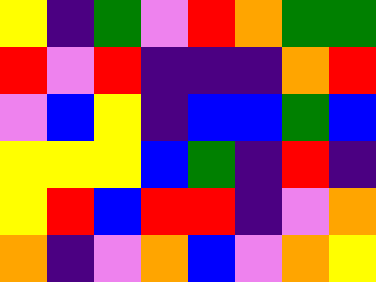[["yellow", "indigo", "green", "violet", "red", "orange", "green", "green"], ["red", "violet", "red", "indigo", "indigo", "indigo", "orange", "red"], ["violet", "blue", "yellow", "indigo", "blue", "blue", "green", "blue"], ["yellow", "yellow", "yellow", "blue", "green", "indigo", "red", "indigo"], ["yellow", "red", "blue", "red", "red", "indigo", "violet", "orange"], ["orange", "indigo", "violet", "orange", "blue", "violet", "orange", "yellow"]]